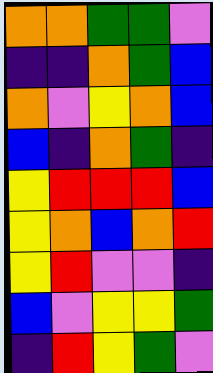[["orange", "orange", "green", "green", "violet"], ["indigo", "indigo", "orange", "green", "blue"], ["orange", "violet", "yellow", "orange", "blue"], ["blue", "indigo", "orange", "green", "indigo"], ["yellow", "red", "red", "red", "blue"], ["yellow", "orange", "blue", "orange", "red"], ["yellow", "red", "violet", "violet", "indigo"], ["blue", "violet", "yellow", "yellow", "green"], ["indigo", "red", "yellow", "green", "violet"]]